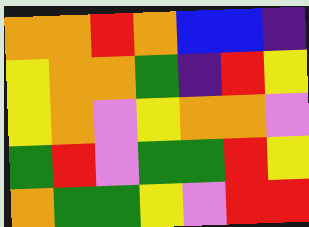[["orange", "orange", "red", "orange", "blue", "blue", "indigo"], ["yellow", "orange", "orange", "green", "indigo", "red", "yellow"], ["yellow", "orange", "violet", "yellow", "orange", "orange", "violet"], ["green", "red", "violet", "green", "green", "red", "yellow"], ["orange", "green", "green", "yellow", "violet", "red", "red"]]